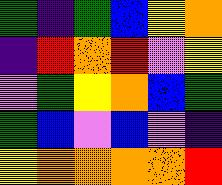[["green", "indigo", "green", "blue", "yellow", "orange"], ["indigo", "red", "orange", "red", "violet", "yellow"], ["violet", "green", "yellow", "orange", "blue", "green"], ["green", "blue", "violet", "blue", "violet", "indigo"], ["yellow", "orange", "orange", "orange", "orange", "red"]]